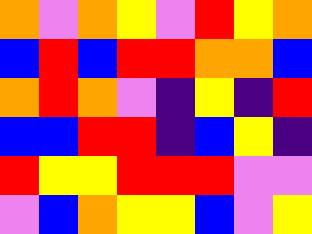[["orange", "violet", "orange", "yellow", "violet", "red", "yellow", "orange"], ["blue", "red", "blue", "red", "red", "orange", "orange", "blue"], ["orange", "red", "orange", "violet", "indigo", "yellow", "indigo", "red"], ["blue", "blue", "red", "red", "indigo", "blue", "yellow", "indigo"], ["red", "yellow", "yellow", "red", "red", "red", "violet", "violet"], ["violet", "blue", "orange", "yellow", "yellow", "blue", "violet", "yellow"]]